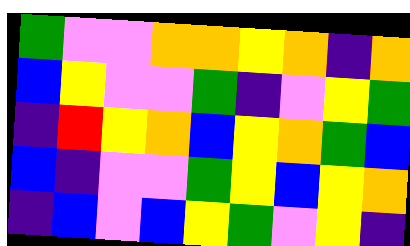[["green", "violet", "violet", "orange", "orange", "yellow", "orange", "indigo", "orange"], ["blue", "yellow", "violet", "violet", "green", "indigo", "violet", "yellow", "green"], ["indigo", "red", "yellow", "orange", "blue", "yellow", "orange", "green", "blue"], ["blue", "indigo", "violet", "violet", "green", "yellow", "blue", "yellow", "orange"], ["indigo", "blue", "violet", "blue", "yellow", "green", "violet", "yellow", "indigo"]]